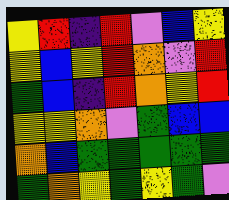[["yellow", "red", "indigo", "red", "violet", "blue", "yellow"], ["yellow", "blue", "yellow", "red", "orange", "violet", "red"], ["green", "blue", "indigo", "red", "orange", "yellow", "red"], ["yellow", "yellow", "orange", "violet", "green", "blue", "blue"], ["orange", "blue", "green", "green", "green", "green", "green"], ["green", "orange", "yellow", "green", "yellow", "green", "violet"]]